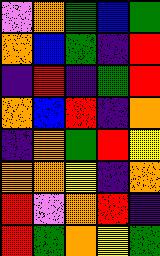[["violet", "orange", "green", "blue", "green"], ["orange", "blue", "green", "indigo", "red"], ["indigo", "red", "indigo", "green", "red"], ["orange", "blue", "red", "indigo", "orange"], ["indigo", "orange", "green", "red", "yellow"], ["orange", "orange", "yellow", "indigo", "orange"], ["red", "violet", "orange", "red", "indigo"], ["red", "green", "orange", "yellow", "green"]]